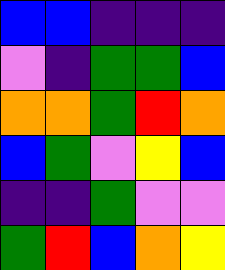[["blue", "blue", "indigo", "indigo", "indigo"], ["violet", "indigo", "green", "green", "blue"], ["orange", "orange", "green", "red", "orange"], ["blue", "green", "violet", "yellow", "blue"], ["indigo", "indigo", "green", "violet", "violet"], ["green", "red", "blue", "orange", "yellow"]]